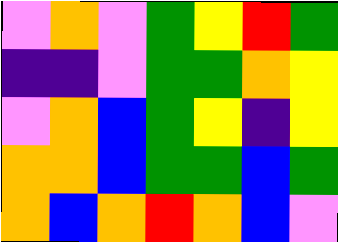[["violet", "orange", "violet", "green", "yellow", "red", "green"], ["indigo", "indigo", "violet", "green", "green", "orange", "yellow"], ["violet", "orange", "blue", "green", "yellow", "indigo", "yellow"], ["orange", "orange", "blue", "green", "green", "blue", "green"], ["orange", "blue", "orange", "red", "orange", "blue", "violet"]]